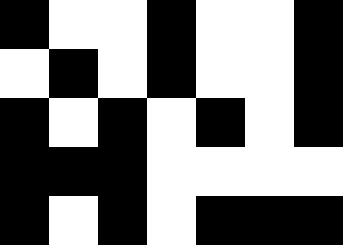[["black", "white", "white", "black", "white", "white", "black"], ["white", "black", "white", "black", "white", "white", "black"], ["black", "white", "black", "white", "black", "white", "black"], ["black", "black", "black", "white", "white", "white", "white"], ["black", "white", "black", "white", "black", "black", "black"]]